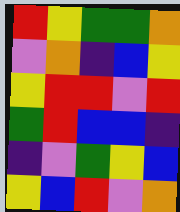[["red", "yellow", "green", "green", "orange"], ["violet", "orange", "indigo", "blue", "yellow"], ["yellow", "red", "red", "violet", "red"], ["green", "red", "blue", "blue", "indigo"], ["indigo", "violet", "green", "yellow", "blue"], ["yellow", "blue", "red", "violet", "orange"]]